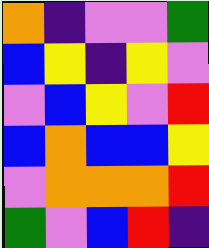[["orange", "indigo", "violet", "violet", "green"], ["blue", "yellow", "indigo", "yellow", "violet"], ["violet", "blue", "yellow", "violet", "red"], ["blue", "orange", "blue", "blue", "yellow"], ["violet", "orange", "orange", "orange", "red"], ["green", "violet", "blue", "red", "indigo"]]